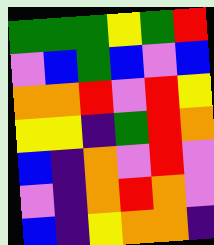[["green", "green", "green", "yellow", "green", "red"], ["violet", "blue", "green", "blue", "violet", "blue"], ["orange", "orange", "red", "violet", "red", "yellow"], ["yellow", "yellow", "indigo", "green", "red", "orange"], ["blue", "indigo", "orange", "violet", "red", "violet"], ["violet", "indigo", "orange", "red", "orange", "violet"], ["blue", "indigo", "yellow", "orange", "orange", "indigo"]]